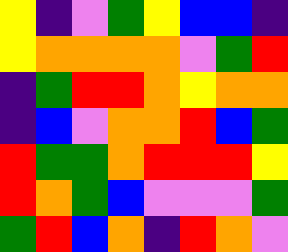[["yellow", "indigo", "violet", "green", "yellow", "blue", "blue", "indigo"], ["yellow", "orange", "orange", "orange", "orange", "violet", "green", "red"], ["indigo", "green", "red", "red", "orange", "yellow", "orange", "orange"], ["indigo", "blue", "violet", "orange", "orange", "red", "blue", "green"], ["red", "green", "green", "orange", "red", "red", "red", "yellow"], ["red", "orange", "green", "blue", "violet", "violet", "violet", "green"], ["green", "red", "blue", "orange", "indigo", "red", "orange", "violet"]]